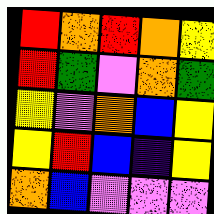[["red", "orange", "red", "orange", "yellow"], ["red", "green", "violet", "orange", "green"], ["yellow", "violet", "orange", "blue", "yellow"], ["yellow", "red", "blue", "indigo", "yellow"], ["orange", "blue", "violet", "violet", "violet"]]